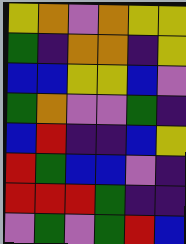[["yellow", "orange", "violet", "orange", "yellow", "yellow"], ["green", "indigo", "orange", "orange", "indigo", "yellow"], ["blue", "blue", "yellow", "yellow", "blue", "violet"], ["green", "orange", "violet", "violet", "green", "indigo"], ["blue", "red", "indigo", "indigo", "blue", "yellow"], ["red", "green", "blue", "blue", "violet", "indigo"], ["red", "red", "red", "green", "indigo", "indigo"], ["violet", "green", "violet", "green", "red", "blue"]]